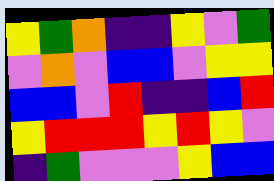[["yellow", "green", "orange", "indigo", "indigo", "yellow", "violet", "green"], ["violet", "orange", "violet", "blue", "blue", "violet", "yellow", "yellow"], ["blue", "blue", "violet", "red", "indigo", "indigo", "blue", "red"], ["yellow", "red", "red", "red", "yellow", "red", "yellow", "violet"], ["indigo", "green", "violet", "violet", "violet", "yellow", "blue", "blue"]]